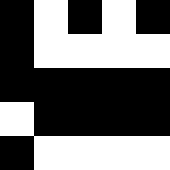[["black", "white", "black", "white", "black"], ["black", "white", "white", "white", "white"], ["black", "black", "black", "black", "black"], ["white", "black", "black", "black", "black"], ["black", "white", "white", "white", "white"]]